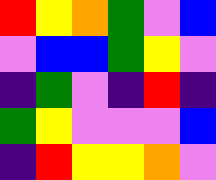[["red", "yellow", "orange", "green", "violet", "blue"], ["violet", "blue", "blue", "green", "yellow", "violet"], ["indigo", "green", "violet", "indigo", "red", "indigo"], ["green", "yellow", "violet", "violet", "violet", "blue"], ["indigo", "red", "yellow", "yellow", "orange", "violet"]]